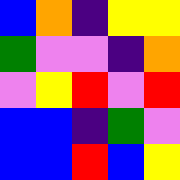[["blue", "orange", "indigo", "yellow", "yellow"], ["green", "violet", "violet", "indigo", "orange"], ["violet", "yellow", "red", "violet", "red"], ["blue", "blue", "indigo", "green", "violet"], ["blue", "blue", "red", "blue", "yellow"]]